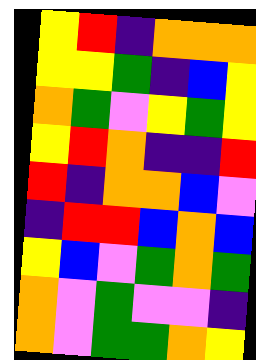[["yellow", "red", "indigo", "orange", "orange", "orange"], ["yellow", "yellow", "green", "indigo", "blue", "yellow"], ["orange", "green", "violet", "yellow", "green", "yellow"], ["yellow", "red", "orange", "indigo", "indigo", "red"], ["red", "indigo", "orange", "orange", "blue", "violet"], ["indigo", "red", "red", "blue", "orange", "blue"], ["yellow", "blue", "violet", "green", "orange", "green"], ["orange", "violet", "green", "violet", "violet", "indigo"], ["orange", "violet", "green", "green", "orange", "yellow"]]